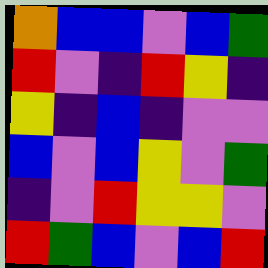[["orange", "blue", "blue", "violet", "blue", "green"], ["red", "violet", "indigo", "red", "yellow", "indigo"], ["yellow", "indigo", "blue", "indigo", "violet", "violet"], ["blue", "violet", "blue", "yellow", "violet", "green"], ["indigo", "violet", "red", "yellow", "yellow", "violet"], ["red", "green", "blue", "violet", "blue", "red"]]